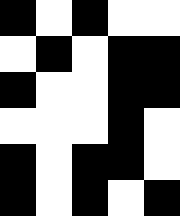[["black", "white", "black", "white", "white"], ["white", "black", "white", "black", "black"], ["black", "white", "white", "black", "black"], ["white", "white", "white", "black", "white"], ["black", "white", "black", "black", "white"], ["black", "white", "black", "white", "black"]]